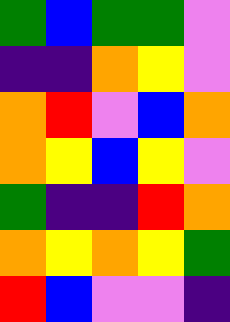[["green", "blue", "green", "green", "violet"], ["indigo", "indigo", "orange", "yellow", "violet"], ["orange", "red", "violet", "blue", "orange"], ["orange", "yellow", "blue", "yellow", "violet"], ["green", "indigo", "indigo", "red", "orange"], ["orange", "yellow", "orange", "yellow", "green"], ["red", "blue", "violet", "violet", "indigo"]]